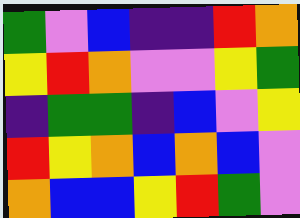[["green", "violet", "blue", "indigo", "indigo", "red", "orange"], ["yellow", "red", "orange", "violet", "violet", "yellow", "green"], ["indigo", "green", "green", "indigo", "blue", "violet", "yellow"], ["red", "yellow", "orange", "blue", "orange", "blue", "violet"], ["orange", "blue", "blue", "yellow", "red", "green", "violet"]]